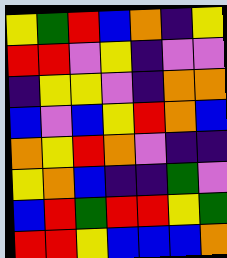[["yellow", "green", "red", "blue", "orange", "indigo", "yellow"], ["red", "red", "violet", "yellow", "indigo", "violet", "violet"], ["indigo", "yellow", "yellow", "violet", "indigo", "orange", "orange"], ["blue", "violet", "blue", "yellow", "red", "orange", "blue"], ["orange", "yellow", "red", "orange", "violet", "indigo", "indigo"], ["yellow", "orange", "blue", "indigo", "indigo", "green", "violet"], ["blue", "red", "green", "red", "red", "yellow", "green"], ["red", "red", "yellow", "blue", "blue", "blue", "orange"]]